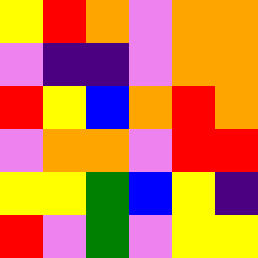[["yellow", "red", "orange", "violet", "orange", "orange"], ["violet", "indigo", "indigo", "violet", "orange", "orange"], ["red", "yellow", "blue", "orange", "red", "orange"], ["violet", "orange", "orange", "violet", "red", "red"], ["yellow", "yellow", "green", "blue", "yellow", "indigo"], ["red", "violet", "green", "violet", "yellow", "yellow"]]